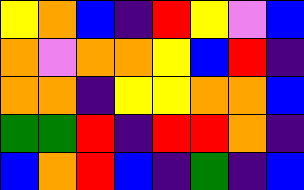[["yellow", "orange", "blue", "indigo", "red", "yellow", "violet", "blue"], ["orange", "violet", "orange", "orange", "yellow", "blue", "red", "indigo"], ["orange", "orange", "indigo", "yellow", "yellow", "orange", "orange", "blue"], ["green", "green", "red", "indigo", "red", "red", "orange", "indigo"], ["blue", "orange", "red", "blue", "indigo", "green", "indigo", "blue"]]